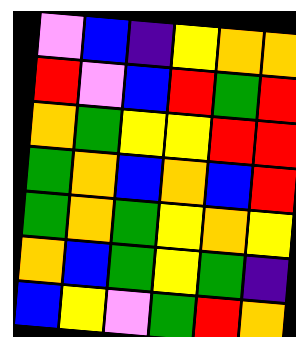[["violet", "blue", "indigo", "yellow", "orange", "orange"], ["red", "violet", "blue", "red", "green", "red"], ["orange", "green", "yellow", "yellow", "red", "red"], ["green", "orange", "blue", "orange", "blue", "red"], ["green", "orange", "green", "yellow", "orange", "yellow"], ["orange", "blue", "green", "yellow", "green", "indigo"], ["blue", "yellow", "violet", "green", "red", "orange"]]